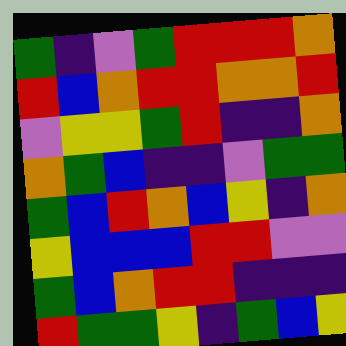[["green", "indigo", "violet", "green", "red", "red", "red", "orange"], ["red", "blue", "orange", "red", "red", "orange", "orange", "red"], ["violet", "yellow", "yellow", "green", "red", "indigo", "indigo", "orange"], ["orange", "green", "blue", "indigo", "indigo", "violet", "green", "green"], ["green", "blue", "red", "orange", "blue", "yellow", "indigo", "orange"], ["yellow", "blue", "blue", "blue", "red", "red", "violet", "violet"], ["green", "blue", "orange", "red", "red", "indigo", "indigo", "indigo"], ["red", "green", "green", "yellow", "indigo", "green", "blue", "yellow"]]